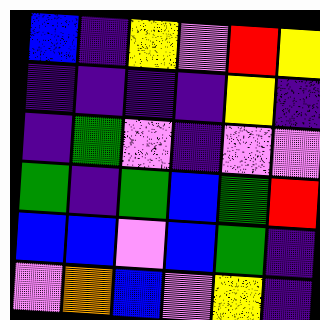[["blue", "indigo", "yellow", "violet", "red", "yellow"], ["indigo", "indigo", "indigo", "indigo", "yellow", "indigo"], ["indigo", "green", "violet", "indigo", "violet", "violet"], ["green", "indigo", "green", "blue", "green", "red"], ["blue", "blue", "violet", "blue", "green", "indigo"], ["violet", "orange", "blue", "violet", "yellow", "indigo"]]